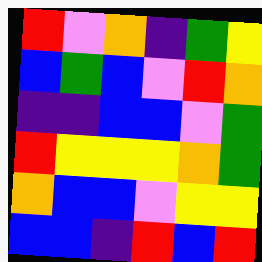[["red", "violet", "orange", "indigo", "green", "yellow"], ["blue", "green", "blue", "violet", "red", "orange"], ["indigo", "indigo", "blue", "blue", "violet", "green"], ["red", "yellow", "yellow", "yellow", "orange", "green"], ["orange", "blue", "blue", "violet", "yellow", "yellow"], ["blue", "blue", "indigo", "red", "blue", "red"]]